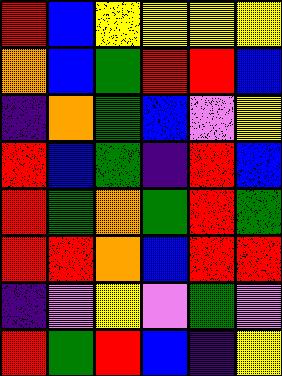[["red", "blue", "yellow", "yellow", "yellow", "yellow"], ["orange", "blue", "green", "red", "red", "blue"], ["indigo", "orange", "green", "blue", "violet", "yellow"], ["red", "blue", "green", "indigo", "red", "blue"], ["red", "green", "orange", "green", "red", "green"], ["red", "red", "orange", "blue", "red", "red"], ["indigo", "violet", "yellow", "violet", "green", "violet"], ["red", "green", "red", "blue", "indigo", "yellow"]]